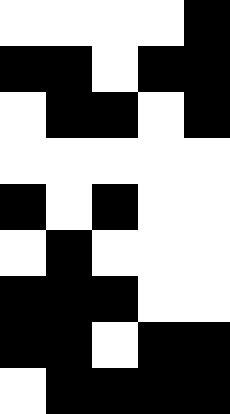[["white", "white", "white", "white", "black"], ["black", "black", "white", "black", "black"], ["white", "black", "black", "white", "black"], ["white", "white", "white", "white", "white"], ["black", "white", "black", "white", "white"], ["white", "black", "white", "white", "white"], ["black", "black", "black", "white", "white"], ["black", "black", "white", "black", "black"], ["white", "black", "black", "black", "black"]]